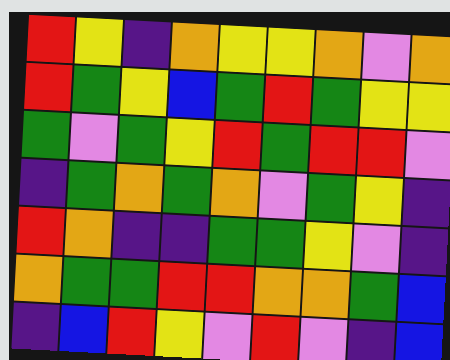[["red", "yellow", "indigo", "orange", "yellow", "yellow", "orange", "violet", "orange"], ["red", "green", "yellow", "blue", "green", "red", "green", "yellow", "yellow"], ["green", "violet", "green", "yellow", "red", "green", "red", "red", "violet"], ["indigo", "green", "orange", "green", "orange", "violet", "green", "yellow", "indigo"], ["red", "orange", "indigo", "indigo", "green", "green", "yellow", "violet", "indigo"], ["orange", "green", "green", "red", "red", "orange", "orange", "green", "blue"], ["indigo", "blue", "red", "yellow", "violet", "red", "violet", "indigo", "blue"]]